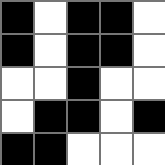[["black", "white", "black", "black", "white"], ["black", "white", "black", "black", "white"], ["white", "white", "black", "white", "white"], ["white", "black", "black", "white", "black"], ["black", "black", "white", "white", "white"]]